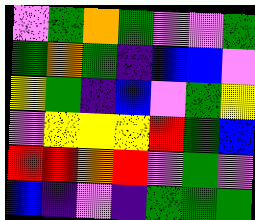[["violet", "green", "orange", "green", "violet", "violet", "green"], ["green", "orange", "green", "indigo", "blue", "blue", "violet"], ["yellow", "green", "indigo", "blue", "violet", "green", "yellow"], ["violet", "yellow", "yellow", "yellow", "red", "green", "blue"], ["red", "red", "orange", "red", "violet", "green", "violet"], ["blue", "indigo", "violet", "indigo", "green", "green", "green"]]